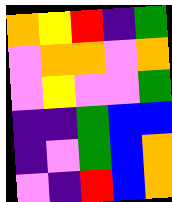[["orange", "yellow", "red", "indigo", "green"], ["violet", "orange", "orange", "violet", "orange"], ["violet", "yellow", "violet", "violet", "green"], ["indigo", "indigo", "green", "blue", "blue"], ["indigo", "violet", "green", "blue", "orange"], ["violet", "indigo", "red", "blue", "orange"]]